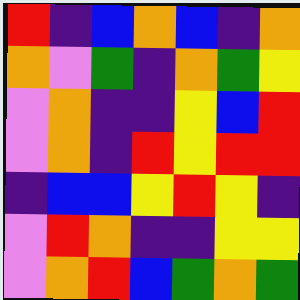[["red", "indigo", "blue", "orange", "blue", "indigo", "orange"], ["orange", "violet", "green", "indigo", "orange", "green", "yellow"], ["violet", "orange", "indigo", "indigo", "yellow", "blue", "red"], ["violet", "orange", "indigo", "red", "yellow", "red", "red"], ["indigo", "blue", "blue", "yellow", "red", "yellow", "indigo"], ["violet", "red", "orange", "indigo", "indigo", "yellow", "yellow"], ["violet", "orange", "red", "blue", "green", "orange", "green"]]